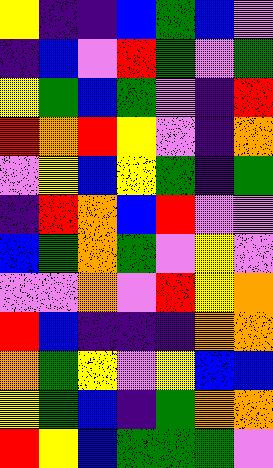[["yellow", "indigo", "indigo", "blue", "green", "blue", "violet"], ["indigo", "blue", "violet", "red", "green", "violet", "green"], ["yellow", "green", "blue", "green", "violet", "indigo", "red"], ["red", "orange", "red", "yellow", "violet", "indigo", "orange"], ["violet", "yellow", "blue", "yellow", "green", "indigo", "green"], ["indigo", "red", "orange", "blue", "red", "violet", "violet"], ["blue", "green", "orange", "green", "violet", "yellow", "violet"], ["violet", "violet", "orange", "violet", "red", "yellow", "orange"], ["red", "blue", "indigo", "indigo", "indigo", "orange", "orange"], ["orange", "green", "yellow", "violet", "yellow", "blue", "blue"], ["yellow", "green", "blue", "indigo", "green", "orange", "orange"], ["red", "yellow", "blue", "green", "green", "green", "violet"]]